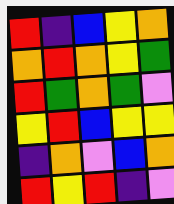[["red", "indigo", "blue", "yellow", "orange"], ["orange", "red", "orange", "yellow", "green"], ["red", "green", "orange", "green", "violet"], ["yellow", "red", "blue", "yellow", "yellow"], ["indigo", "orange", "violet", "blue", "orange"], ["red", "yellow", "red", "indigo", "violet"]]